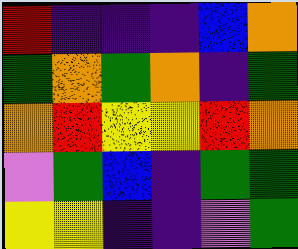[["red", "indigo", "indigo", "indigo", "blue", "orange"], ["green", "orange", "green", "orange", "indigo", "green"], ["orange", "red", "yellow", "yellow", "red", "orange"], ["violet", "green", "blue", "indigo", "green", "green"], ["yellow", "yellow", "indigo", "indigo", "violet", "green"]]